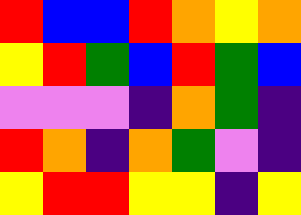[["red", "blue", "blue", "red", "orange", "yellow", "orange"], ["yellow", "red", "green", "blue", "red", "green", "blue"], ["violet", "violet", "violet", "indigo", "orange", "green", "indigo"], ["red", "orange", "indigo", "orange", "green", "violet", "indigo"], ["yellow", "red", "red", "yellow", "yellow", "indigo", "yellow"]]